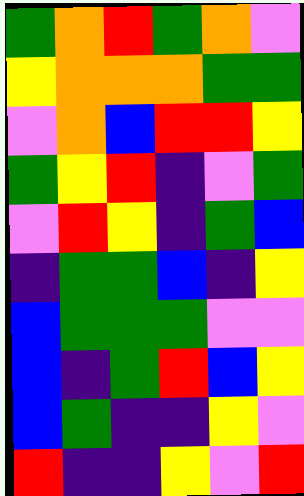[["green", "orange", "red", "green", "orange", "violet"], ["yellow", "orange", "orange", "orange", "green", "green"], ["violet", "orange", "blue", "red", "red", "yellow"], ["green", "yellow", "red", "indigo", "violet", "green"], ["violet", "red", "yellow", "indigo", "green", "blue"], ["indigo", "green", "green", "blue", "indigo", "yellow"], ["blue", "green", "green", "green", "violet", "violet"], ["blue", "indigo", "green", "red", "blue", "yellow"], ["blue", "green", "indigo", "indigo", "yellow", "violet"], ["red", "indigo", "indigo", "yellow", "violet", "red"]]